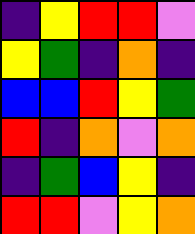[["indigo", "yellow", "red", "red", "violet"], ["yellow", "green", "indigo", "orange", "indigo"], ["blue", "blue", "red", "yellow", "green"], ["red", "indigo", "orange", "violet", "orange"], ["indigo", "green", "blue", "yellow", "indigo"], ["red", "red", "violet", "yellow", "orange"]]